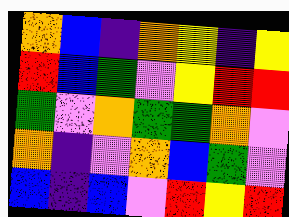[["orange", "blue", "indigo", "orange", "yellow", "indigo", "yellow"], ["red", "blue", "green", "violet", "yellow", "red", "red"], ["green", "violet", "orange", "green", "green", "orange", "violet"], ["orange", "indigo", "violet", "orange", "blue", "green", "violet"], ["blue", "indigo", "blue", "violet", "red", "yellow", "red"]]